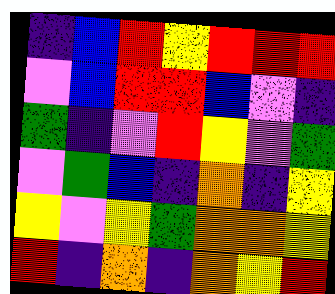[["indigo", "blue", "red", "yellow", "red", "red", "red"], ["violet", "blue", "red", "red", "blue", "violet", "indigo"], ["green", "indigo", "violet", "red", "yellow", "violet", "green"], ["violet", "green", "blue", "indigo", "orange", "indigo", "yellow"], ["yellow", "violet", "yellow", "green", "orange", "orange", "yellow"], ["red", "indigo", "orange", "indigo", "orange", "yellow", "red"]]